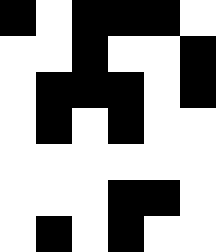[["black", "white", "black", "black", "black", "white"], ["white", "white", "black", "white", "white", "black"], ["white", "black", "black", "black", "white", "black"], ["white", "black", "white", "black", "white", "white"], ["white", "white", "white", "white", "white", "white"], ["white", "white", "white", "black", "black", "white"], ["white", "black", "white", "black", "white", "white"]]